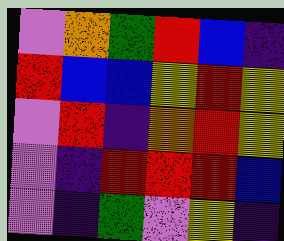[["violet", "orange", "green", "red", "blue", "indigo"], ["red", "blue", "blue", "yellow", "red", "yellow"], ["violet", "red", "indigo", "orange", "red", "yellow"], ["violet", "indigo", "red", "red", "red", "blue"], ["violet", "indigo", "green", "violet", "yellow", "indigo"]]